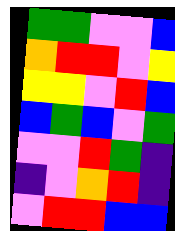[["green", "green", "violet", "violet", "blue"], ["orange", "red", "red", "violet", "yellow"], ["yellow", "yellow", "violet", "red", "blue"], ["blue", "green", "blue", "violet", "green"], ["violet", "violet", "red", "green", "indigo"], ["indigo", "violet", "orange", "red", "indigo"], ["violet", "red", "red", "blue", "blue"]]